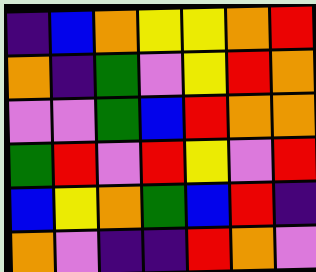[["indigo", "blue", "orange", "yellow", "yellow", "orange", "red"], ["orange", "indigo", "green", "violet", "yellow", "red", "orange"], ["violet", "violet", "green", "blue", "red", "orange", "orange"], ["green", "red", "violet", "red", "yellow", "violet", "red"], ["blue", "yellow", "orange", "green", "blue", "red", "indigo"], ["orange", "violet", "indigo", "indigo", "red", "orange", "violet"]]